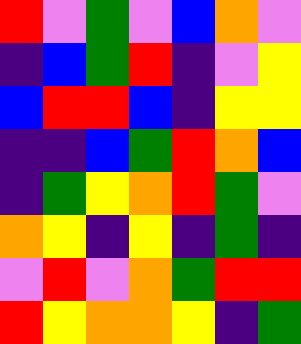[["red", "violet", "green", "violet", "blue", "orange", "violet"], ["indigo", "blue", "green", "red", "indigo", "violet", "yellow"], ["blue", "red", "red", "blue", "indigo", "yellow", "yellow"], ["indigo", "indigo", "blue", "green", "red", "orange", "blue"], ["indigo", "green", "yellow", "orange", "red", "green", "violet"], ["orange", "yellow", "indigo", "yellow", "indigo", "green", "indigo"], ["violet", "red", "violet", "orange", "green", "red", "red"], ["red", "yellow", "orange", "orange", "yellow", "indigo", "green"]]